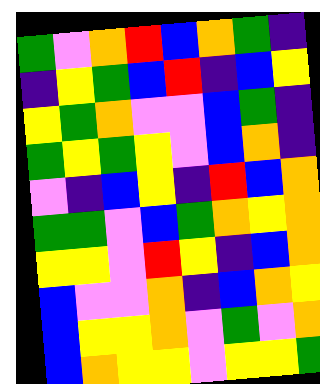[["green", "violet", "orange", "red", "blue", "orange", "green", "indigo"], ["indigo", "yellow", "green", "blue", "red", "indigo", "blue", "yellow"], ["yellow", "green", "orange", "violet", "violet", "blue", "green", "indigo"], ["green", "yellow", "green", "yellow", "violet", "blue", "orange", "indigo"], ["violet", "indigo", "blue", "yellow", "indigo", "red", "blue", "orange"], ["green", "green", "violet", "blue", "green", "orange", "yellow", "orange"], ["yellow", "yellow", "violet", "red", "yellow", "indigo", "blue", "orange"], ["blue", "violet", "violet", "orange", "indigo", "blue", "orange", "yellow"], ["blue", "yellow", "yellow", "orange", "violet", "green", "violet", "orange"], ["blue", "orange", "yellow", "yellow", "violet", "yellow", "yellow", "green"]]